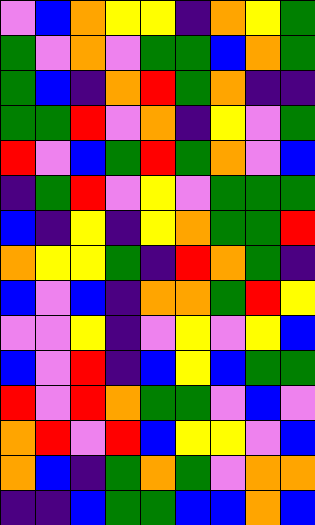[["violet", "blue", "orange", "yellow", "yellow", "indigo", "orange", "yellow", "green"], ["green", "violet", "orange", "violet", "green", "green", "blue", "orange", "green"], ["green", "blue", "indigo", "orange", "red", "green", "orange", "indigo", "indigo"], ["green", "green", "red", "violet", "orange", "indigo", "yellow", "violet", "green"], ["red", "violet", "blue", "green", "red", "green", "orange", "violet", "blue"], ["indigo", "green", "red", "violet", "yellow", "violet", "green", "green", "green"], ["blue", "indigo", "yellow", "indigo", "yellow", "orange", "green", "green", "red"], ["orange", "yellow", "yellow", "green", "indigo", "red", "orange", "green", "indigo"], ["blue", "violet", "blue", "indigo", "orange", "orange", "green", "red", "yellow"], ["violet", "violet", "yellow", "indigo", "violet", "yellow", "violet", "yellow", "blue"], ["blue", "violet", "red", "indigo", "blue", "yellow", "blue", "green", "green"], ["red", "violet", "red", "orange", "green", "green", "violet", "blue", "violet"], ["orange", "red", "violet", "red", "blue", "yellow", "yellow", "violet", "blue"], ["orange", "blue", "indigo", "green", "orange", "green", "violet", "orange", "orange"], ["indigo", "indigo", "blue", "green", "green", "blue", "blue", "orange", "blue"]]